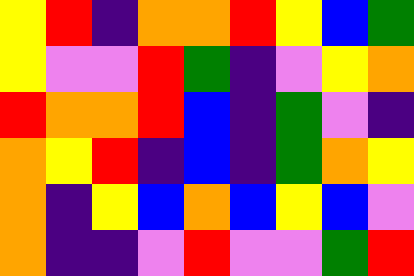[["yellow", "red", "indigo", "orange", "orange", "red", "yellow", "blue", "green"], ["yellow", "violet", "violet", "red", "green", "indigo", "violet", "yellow", "orange"], ["red", "orange", "orange", "red", "blue", "indigo", "green", "violet", "indigo"], ["orange", "yellow", "red", "indigo", "blue", "indigo", "green", "orange", "yellow"], ["orange", "indigo", "yellow", "blue", "orange", "blue", "yellow", "blue", "violet"], ["orange", "indigo", "indigo", "violet", "red", "violet", "violet", "green", "red"]]